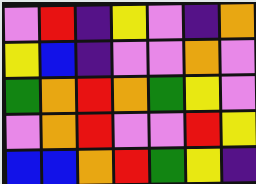[["violet", "red", "indigo", "yellow", "violet", "indigo", "orange"], ["yellow", "blue", "indigo", "violet", "violet", "orange", "violet"], ["green", "orange", "red", "orange", "green", "yellow", "violet"], ["violet", "orange", "red", "violet", "violet", "red", "yellow"], ["blue", "blue", "orange", "red", "green", "yellow", "indigo"]]